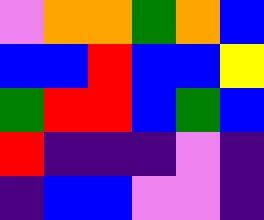[["violet", "orange", "orange", "green", "orange", "blue"], ["blue", "blue", "red", "blue", "blue", "yellow"], ["green", "red", "red", "blue", "green", "blue"], ["red", "indigo", "indigo", "indigo", "violet", "indigo"], ["indigo", "blue", "blue", "violet", "violet", "indigo"]]